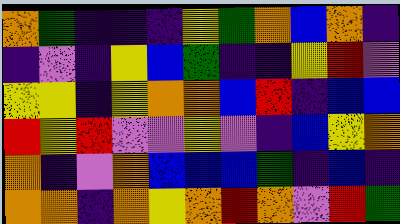[["orange", "green", "indigo", "indigo", "indigo", "yellow", "green", "orange", "blue", "orange", "indigo"], ["indigo", "violet", "indigo", "yellow", "blue", "green", "indigo", "indigo", "yellow", "red", "violet"], ["yellow", "yellow", "indigo", "yellow", "orange", "orange", "blue", "red", "indigo", "blue", "blue"], ["red", "yellow", "red", "violet", "violet", "yellow", "violet", "indigo", "blue", "yellow", "orange"], ["orange", "indigo", "violet", "orange", "blue", "blue", "blue", "green", "indigo", "blue", "indigo"], ["orange", "orange", "indigo", "orange", "yellow", "orange", "red", "orange", "violet", "red", "green"]]